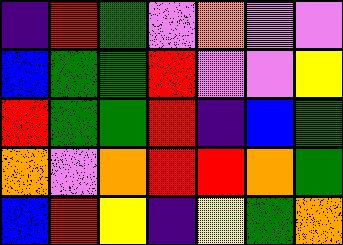[["indigo", "red", "green", "violet", "orange", "violet", "violet"], ["blue", "green", "green", "red", "violet", "violet", "yellow"], ["red", "green", "green", "red", "indigo", "blue", "green"], ["orange", "violet", "orange", "red", "red", "orange", "green"], ["blue", "red", "yellow", "indigo", "yellow", "green", "orange"]]